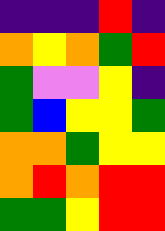[["indigo", "indigo", "indigo", "red", "indigo"], ["orange", "yellow", "orange", "green", "red"], ["green", "violet", "violet", "yellow", "indigo"], ["green", "blue", "yellow", "yellow", "green"], ["orange", "orange", "green", "yellow", "yellow"], ["orange", "red", "orange", "red", "red"], ["green", "green", "yellow", "red", "red"]]